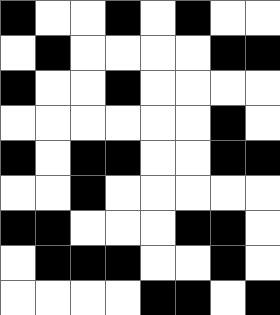[["black", "white", "white", "black", "white", "black", "white", "white"], ["white", "black", "white", "white", "white", "white", "black", "black"], ["black", "white", "white", "black", "white", "white", "white", "white"], ["white", "white", "white", "white", "white", "white", "black", "white"], ["black", "white", "black", "black", "white", "white", "black", "black"], ["white", "white", "black", "white", "white", "white", "white", "white"], ["black", "black", "white", "white", "white", "black", "black", "white"], ["white", "black", "black", "black", "white", "white", "black", "white"], ["white", "white", "white", "white", "black", "black", "white", "black"]]